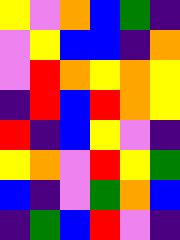[["yellow", "violet", "orange", "blue", "green", "indigo"], ["violet", "yellow", "blue", "blue", "indigo", "orange"], ["violet", "red", "orange", "yellow", "orange", "yellow"], ["indigo", "red", "blue", "red", "orange", "yellow"], ["red", "indigo", "blue", "yellow", "violet", "indigo"], ["yellow", "orange", "violet", "red", "yellow", "green"], ["blue", "indigo", "violet", "green", "orange", "blue"], ["indigo", "green", "blue", "red", "violet", "indigo"]]